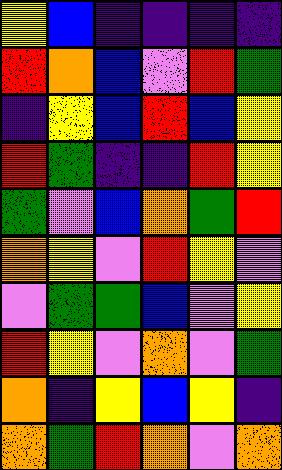[["yellow", "blue", "indigo", "indigo", "indigo", "indigo"], ["red", "orange", "blue", "violet", "red", "green"], ["indigo", "yellow", "blue", "red", "blue", "yellow"], ["red", "green", "indigo", "indigo", "red", "yellow"], ["green", "violet", "blue", "orange", "green", "red"], ["orange", "yellow", "violet", "red", "yellow", "violet"], ["violet", "green", "green", "blue", "violet", "yellow"], ["red", "yellow", "violet", "orange", "violet", "green"], ["orange", "indigo", "yellow", "blue", "yellow", "indigo"], ["orange", "green", "red", "orange", "violet", "orange"]]